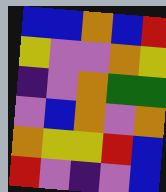[["blue", "blue", "orange", "blue", "red"], ["yellow", "violet", "violet", "orange", "yellow"], ["indigo", "violet", "orange", "green", "green"], ["violet", "blue", "orange", "violet", "orange"], ["orange", "yellow", "yellow", "red", "blue"], ["red", "violet", "indigo", "violet", "blue"]]